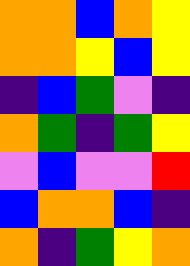[["orange", "orange", "blue", "orange", "yellow"], ["orange", "orange", "yellow", "blue", "yellow"], ["indigo", "blue", "green", "violet", "indigo"], ["orange", "green", "indigo", "green", "yellow"], ["violet", "blue", "violet", "violet", "red"], ["blue", "orange", "orange", "blue", "indigo"], ["orange", "indigo", "green", "yellow", "orange"]]